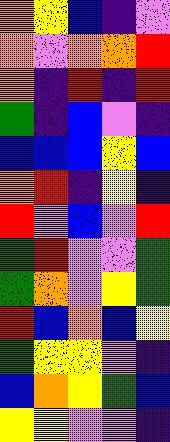[["orange", "yellow", "blue", "indigo", "violet"], ["orange", "violet", "orange", "orange", "red"], ["orange", "indigo", "red", "indigo", "red"], ["green", "indigo", "blue", "violet", "indigo"], ["blue", "blue", "blue", "yellow", "blue"], ["orange", "red", "indigo", "yellow", "indigo"], ["red", "violet", "blue", "violet", "red"], ["green", "red", "violet", "violet", "green"], ["green", "orange", "violet", "yellow", "green"], ["red", "blue", "orange", "blue", "yellow"], ["green", "yellow", "yellow", "violet", "indigo"], ["blue", "orange", "yellow", "green", "blue"], ["yellow", "yellow", "violet", "violet", "indigo"]]